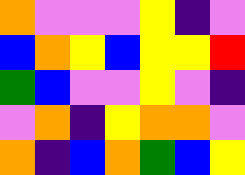[["orange", "violet", "violet", "violet", "yellow", "indigo", "violet"], ["blue", "orange", "yellow", "blue", "yellow", "yellow", "red"], ["green", "blue", "violet", "violet", "yellow", "violet", "indigo"], ["violet", "orange", "indigo", "yellow", "orange", "orange", "violet"], ["orange", "indigo", "blue", "orange", "green", "blue", "yellow"]]